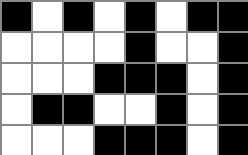[["black", "white", "black", "white", "black", "white", "black", "black"], ["white", "white", "white", "white", "black", "white", "white", "black"], ["white", "white", "white", "black", "black", "black", "white", "black"], ["white", "black", "black", "white", "white", "black", "white", "black"], ["white", "white", "white", "black", "black", "black", "white", "black"]]